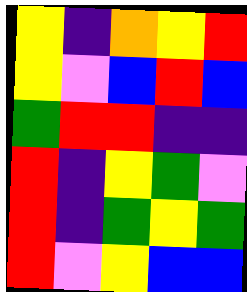[["yellow", "indigo", "orange", "yellow", "red"], ["yellow", "violet", "blue", "red", "blue"], ["green", "red", "red", "indigo", "indigo"], ["red", "indigo", "yellow", "green", "violet"], ["red", "indigo", "green", "yellow", "green"], ["red", "violet", "yellow", "blue", "blue"]]